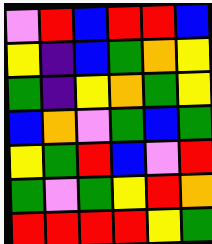[["violet", "red", "blue", "red", "red", "blue"], ["yellow", "indigo", "blue", "green", "orange", "yellow"], ["green", "indigo", "yellow", "orange", "green", "yellow"], ["blue", "orange", "violet", "green", "blue", "green"], ["yellow", "green", "red", "blue", "violet", "red"], ["green", "violet", "green", "yellow", "red", "orange"], ["red", "red", "red", "red", "yellow", "green"]]